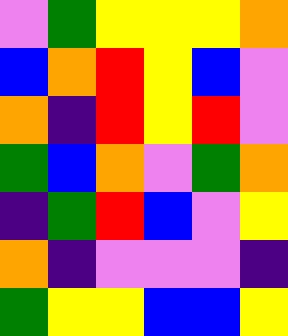[["violet", "green", "yellow", "yellow", "yellow", "orange"], ["blue", "orange", "red", "yellow", "blue", "violet"], ["orange", "indigo", "red", "yellow", "red", "violet"], ["green", "blue", "orange", "violet", "green", "orange"], ["indigo", "green", "red", "blue", "violet", "yellow"], ["orange", "indigo", "violet", "violet", "violet", "indigo"], ["green", "yellow", "yellow", "blue", "blue", "yellow"]]